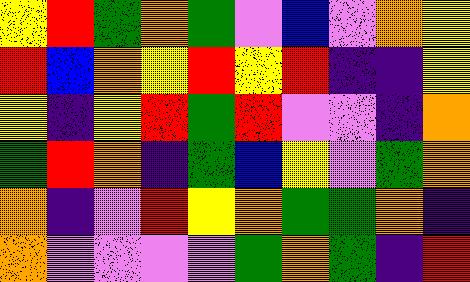[["yellow", "red", "green", "orange", "green", "violet", "blue", "violet", "orange", "yellow"], ["red", "blue", "orange", "yellow", "red", "yellow", "red", "indigo", "indigo", "yellow"], ["yellow", "indigo", "yellow", "red", "green", "red", "violet", "violet", "indigo", "orange"], ["green", "red", "orange", "indigo", "green", "blue", "yellow", "violet", "green", "orange"], ["orange", "indigo", "violet", "red", "yellow", "orange", "green", "green", "orange", "indigo"], ["orange", "violet", "violet", "violet", "violet", "green", "orange", "green", "indigo", "red"]]